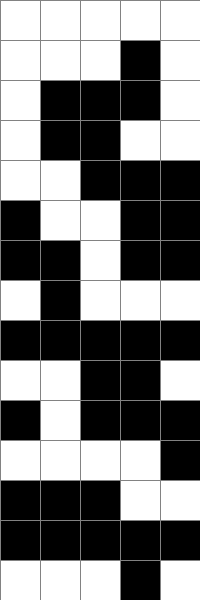[["white", "white", "white", "white", "white"], ["white", "white", "white", "black", "white"], ["white", "black", "black", "black", "white"], ["white", "black", "black", "white", "white"], ["white", "white", "black", "black", "black"], ["black", "white", "white", "black", "black"], ["black", "black", "white", "black", "black"], ["white", "black", "white", "white", "white"], ["black", "black", "black", "black", "black"], ["white", "white", "black", "black", "white"], ["black", "white", "black", "black", "black"], ["white", "white", "white", "white", "black"], ["black", "black", "black", "white", "white"], ["black", "black", "black", "black", "black"], ["white", "white", "white", "black", "white"]]